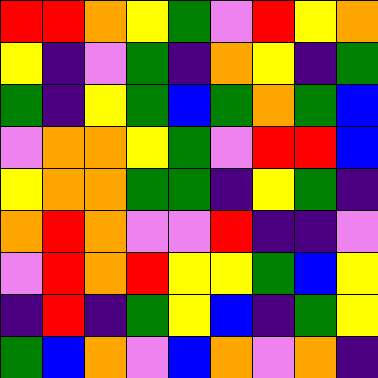[["red", "red", "orange", "yellow", "green", "violet", "red", "yellow", "orange"], ["yellow", "indigo", "violet", "green", "indigo", "orange", "yellow", "indigo", "green"], ["green", "indigo", "yellow", "green", "blue", "green", "orange", "green", "blue"], ["violet", "orange", "orange", "yellow", "green", "violet", "red", "red", "blue"], ["yellow", "orange", "orange", "green", "green", "indigo", "yellow", "green", "indigo"], ["orange", "red", "orange", "violet", "violet", "red", "indigo", "indigo", "violet"], ["violet", "red", "orange", "red", "yellow", "yellow", "green", "blue", "yellow"], ["indigo", "red", "indigo", "green", "yellow", "blue", "indigo", "green", "yellow"], ["green", "blue", "orange", "violet", "blue", "orange", "violet", "orange", "indigo"]]